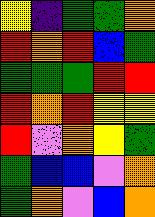[["yellow", "indigo", "green", "green", "orange"], ["red", "orange", "red", "blue", "green"], ["green", "green", "green", "red", "red"], ["red", "orange", "red", "yellow", "yellow"], ["red", "violet", "orange", "yellow", "green"], ["green", "blue", "blue", "violet", "orange"], ["green", "orange", "violet", "blue", "orange"]]